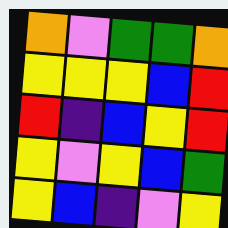[["orange", "violet", "green", "green", "orange"], ["yellow", "yellow", "yellow", "blue", "red"], ["red", "indigo", "blue", "yellow", "red"], ["yellow", "violet", "yellow", "blue", "green"], ["yellow", "blue", "indigo", "violet", "yellow"]]